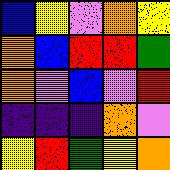[["blue", "yellow", "violet", "orange", "yellow"], ["orange", "blue", "red", "red", "green"], ["orange", "violet", "blue", "violet", "red"], ["indigo", "indigo", "indigo", "orange", "violet"], ["yellow", "red", "green", "yellow", "orange"]]